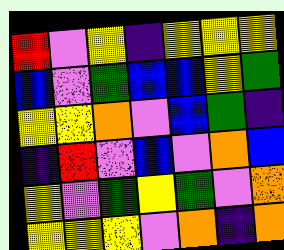[["red", "violet", "yellow", "indigo", "yellow", "yellow", "yellow"], ["blue", "violet", "green", "blue", "blue", "yellow", "green"], ["yellow", "yellow", "orange", "violet", "blue", "green", "indigo"], ["indigo", "red", "violet", "blue", "violet", "orange", "blue"], ["yellow", "violet", "green", "yellow", "green", "violet", "orange"], ["yellow", "yellow", "yellow", "violet", "orange", "indigo", "orange"]]